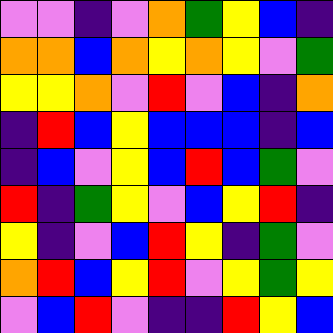[["violet", "violet", "indigo", "violet", "orange", "green", "yellow", "blue", "indigo"], ["orange", "orange", "blue", "orange", "yellow", "orange", "yellow", "violet", "green"], ["yellow", "yellow", "orange", "violet", "red", "violet", "blue", "indigo", "orange"], ["indigo", "red", "blue", "yellow", "blue", "blue", "blue", "indigo", "blue"], ["indigo", "blue", "violet", "yellow", "blue", "red", "blue", "green", "violet"], ["red", "indigo", "green", "yellow", "violet", "blue", "yellow", "red", "indigo"], ["yellow", "indigo", "violet", "blue", "red", "yellow", "indigo", "green", "violet"], ["orange", "red", "blue", "yellow", "red", "violet", "yellow", "green", "yellow"], ["violet", "blue", "red", "violet", "indigo", "indigo", "red", "yellow", "blue"]]